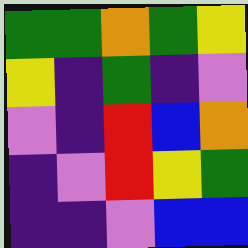[["green", "green", "orange", "green", "yellow"], ["yellow", "indigo", "green", "indigo", "violet"], ["violet", "indigo", "red", "blue", "orange"], ["indigo", "violet", "red", "yellow", "green"], ["indigo", "indigo", "violet", "blue", "blue"]]